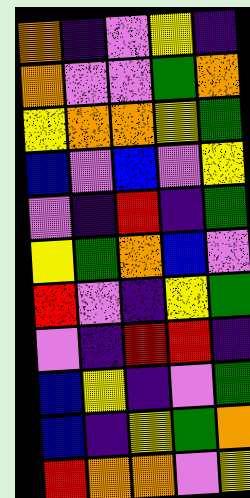[["orange", "indigo", "violet", "yellow", "indigo"], ["orange", "violet", "violet", "green", "orange"], ["yellow", "orange", "orange", "yellow", "green"], ["blue", "violet", "blue", "violet", "yellow"], ["violet", "indigo", "red", "indigo", "green"], ["yellow", "green", "orange", "blue", "violet"], ["red", "violet", "indigo", "yellow", "green"], ["violet", "indigo", "red", "red", "indigo"], ["blue", "yellow", "indigo", "violet", "green"], ["blue", "indigo", "yellow", "green", "orange"], ["red", "orange", "orange", "violet", "yellow"]]